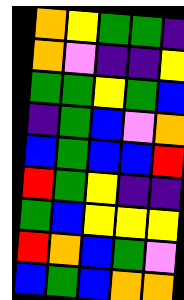[["orange", "yellow", "green", "green", "indigo"], ["orange", "violet", "indigo", "indigo", "yellow"], ["green", "green", "yellow", "green", "blue"], ["indigo", "green", "blue", "violet", "orange"], ["blue", "green", "blue", "blue", "red"], ["red", "green", "yellow", "indigo", "indigo"], ["green", "blue", "yellow", "yellow", "yellow"], ["red", "orange", "blue", "green", "violet"], ["blue", "green", "blue", "orange", "orange"]]